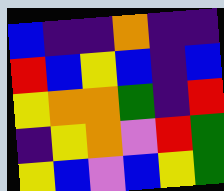[["blue", "indigo", "indigo", "orange", "indigo", "indigo"], ["red", "blue", "yellow", "blue", "indigo", "blue"], ["yellow", "orange", "orange", "green", "indigo", "red"], ["indigo", "yellow", "orange", "violet", "red", "green"], ["yellow", "blue", "violet", "blue", "yellow", "green"]]